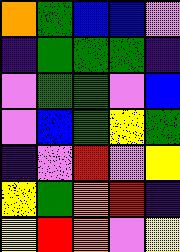[["orange", "green", "blue", "blue", "violet"], ["indigo", "green", "green", "green", "indigo"], ["violet", "green", "green", "violet", "blue"], ["violet", "blue", "green", "yellow", "green"], ["indigo", "violet", "red", "violet", "yellow"], ["yellow", "green", "orange", "red", "indigo"], ["yellow", "red", "orange", "violet", "yellow"]]